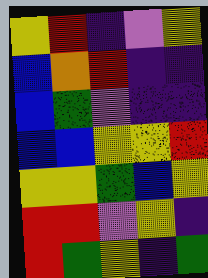[["yellow", "red", "indigo", "violet", "yellow"], ["blue", "orange", "red", "indigo", "indigo"], ["blue", "green", "violet", "indigo", "indigo"], ["blue", "blue", "yellow", "yellow", "red"], ["yellow", "yellow", "green", "blue", "yellow"], ["red", "red", "violet", "yellow", "indigo"], ["red", "green", "yellow", "indigo", "green"]]